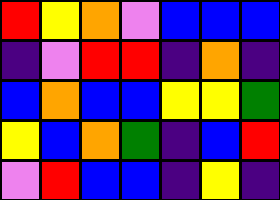[["red", "yellow", "orange", "violet", "blue", "blue", "blue"], ["indigo", "violet", "red", "red", "indigo", "orange", "indigo"], ["blue", "orange", "blue", "blue", "yellow", "yellow", "green"], ["yellow", "blue", "orange", "green", "indigo", "blue", "red"], ["violet", "red", "blue", "blue", "indigo", "yellow", "indigo"]]